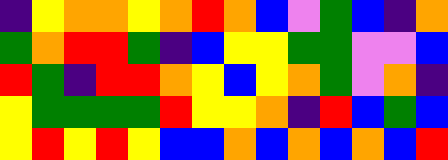[["indigo", "yellow", "orange", "orange", "yellow", "orange", "red", "orange", "blue", "violet", "green", "blue", "indigo", "orange"], ["green", "orange", "red", "red", "green", "indigo", "blue", "yellow", "yellow", "green", "green", "violet", "violet", "blue"], ["red", "green", "indigo", "red", "red", "orange", "yellow", "blue", "yellow", "orange", "green", "violet", "orange", "indigo"], ["yellow", "green", "green", "green", "green", "red", "yellow", "yellow", "orange", "indigo", "red", "blue", "green", "blue"], ["yellow", "red", "yellow", "red", "yellow", "blue", "blue", "orange", "blue", "orange", "blue", "orange", "blue", "red"]]